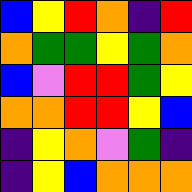[["blue", "yellow", "red", "orange", "indigo", "red"], ["orange", "green", "green", "yellow", "green", "orange"], ["blue", "violet", "red", "red", "green", "yellow"], ["orange", "orange", "red", "red", "yellow", "blue"], ["indigo", "yellow", "orange", "violet", "green", "indigo"], ["indigo", "yellow", "blue", "orange", "orange", "orange"]]